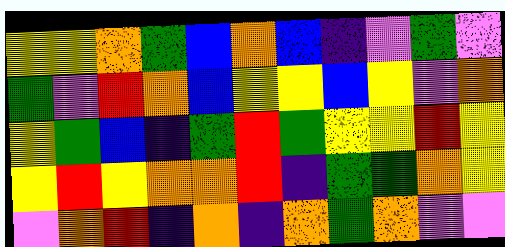[["yellow", "yellow", "orange", "green", "blue", "orange", "blue", "indigo", "violet", "green", "violet"], ["green", "violet", "red", "orange", "blue", "yellow", "yellow", "blue", "yellow", "violet", "orange"], ["yellow", "green", "blue", "indigo", "green", "red", "green", "yellow", "yellow", "red", "yellow"], ["yellow", "red", "yellow", "orange", "orange", "red", "indigo", "green", "green", "orange", "yellow"], ["violet", "orange", "red", "indigo", "orange", "indigo", "orange", "green", "orange", "violet", "violet"]]